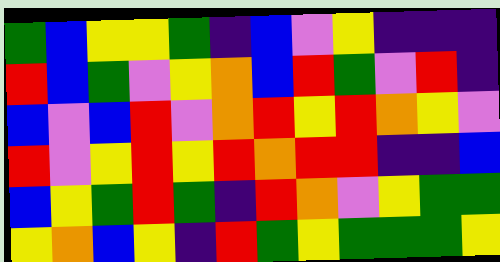[["green", "blue", "yellow", "yellow", "green", "indigo", "blue", "violet", "yellow", "indigo", "indigo", "indigo"], ["red", "blue", "green", "violet", "yellow", "orange", "blue", "red", "green", "violet", "red", "indigo"], ["blue", "violet", "blue", "red", "violet", "orange", "red", "yellow", "red", "orange", "yellow", "violet"], ["red", "violet", "yellow", "red", "yellow", "red", "orange", "red", "red", "indigo", "indigo", "blue"], ["blue", "yellow", "green", "red", "green", "indigo", "red", "orange", "violet", "yellow", "green", "green"], ["yellow", "orange", "blue", "yellow", "indigo", "red", "green", "yellow", "green", "green", "green", "yellow"]]